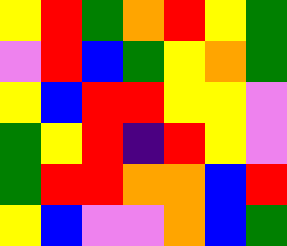[["yellow", "red", "green", "orange", "red", "yellow", "green"], ["violet", "red", "blue", "green", "yellow", "orange", "green"], ["yellow", "blue", "red", "red", "yellow", "yellow", "violet"], ["green", "yellow", "red", "indigo", "red", "yellow", "violet"], ["green", "red", "red", "orange", "orange", "blue", "red"], ["yellow", "blue", "violet", "violet", "orange", "blue", "green"]]